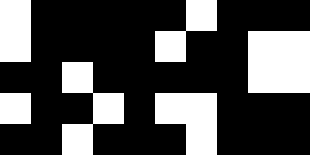[["white", "black", "black", "black", "black", "black", "white", "black", "black", "black"], ["white", "black", "black", "black", "black", "white", "black", "black", "white", "white"], ["black", "black", "white", "black", "black", "black", "black", "black", "white", "white"], ["white", "black", "black", "white", "black", "white", "white", "black", "black", "black"], ["black", "black", "white", "black", "black", "black", "white", "black", "black", "black"]]